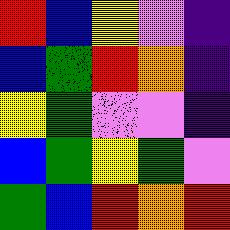[["red", "blue", "yellow", "violet", "indigo"], ["blue", "green", "red", "orange", "indigo"], ["yellow", "green", "violet", "violet", "indigo"], ["blue", "green", "yellow", "green", "violet"], ["green", "blue", "red", "orange", "red"]]